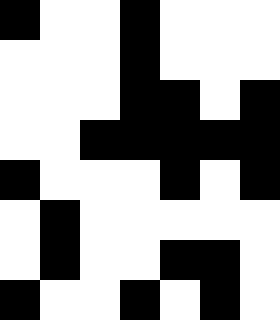[["black", "white", "white", "black", "white", "white", "white"], ["white", "white", "white", "black", "white", "white", "white"], ["white", "white", "white", "black", "black", "white", "black"], ["white", "white", "black", "black", "black", "black", "black"], ["black", "white", "white", "white", "black", "white", "black"], ["white", "black", "white", "white", "white", "white", "white"], ["white", "black", "white", "white", "black", "black", "white"], ["black", "white", "white", "black", "white", "black", "white"]]